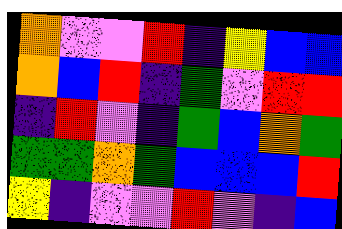[["orange", "violet", "violet", "red", "indigo", "yellow", "blue", "blue"], ["orange", "blue", "red", "indigo", "green", "violet", "red", "red"], ["indigo", "red", "violet", "indigo", "green", "blue", "orange", "green"], ["green", "green", "orange", "green", "blue", "blue", "blue", "red"], ["yellow", "indigo", "violet", "violet", "red", "violet", "indigo", "blue"]]